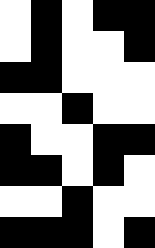[["white", "black", "white", "black", "black"], ["white", "black", "white", "white", "black"], ["black", "black", "white", "white", "white"], ["white", "white", "black", "white", "white"], ["black", "white", "white", "black", "black"], ["black", "black", "white", "black", "white"], ["white", "white", "black", "white", "white"], ["black", "black", "black", "white", "black"]]